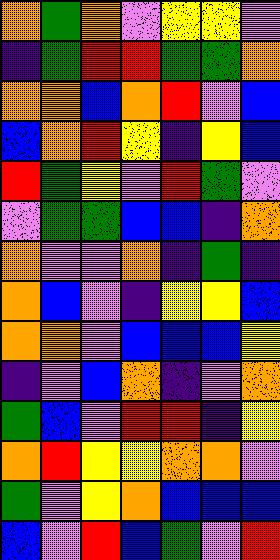[["orange", "green", "orange", "violet", "yellow", "yellow", "violet"], ["indigo", "green", "red", "red", "green", "green", "orange"], ["orange", "orange", "blue", "orange", "red", "violet", "blue"], ["blue", "orange", "red", "yellow", "indigo", "yellow", "blue"], ["red", "green", "yellow", "violet", "red", "green", "violet"], ["violet", "green", "green", "blue", "blue", "indigo", "orange"], ["orange", "violet", "violet", "orange", "indigo", "green", "indigo"], ["orange", "blue", "violet", "indigo", "yellow", "yellow", "blue"], ["orange", "orange", "violet", "blue", "blue", "blue", "yellow"], ["indigo", "violet", "blue", "orange", "indigo", "violet", "orange"], ["green", "blue", "violet", "red", "red", "indigo", "yellow"], ["orange", "red", "yellow", "yellow", "orange", "orange", "violet"], ["green", "violet", "yellow", "orange", "blue", "blue", "blue"], ["blue", "violet", "red", "blue", "green", "violet", "red"]]